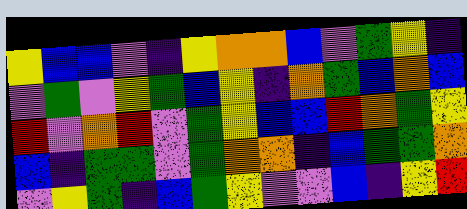[["yellow", "blue", "blue", "violet", "indigo", "yellow", "orange", "orange", "blue", "violet", "green", "yellow", "indigo"], ["violet", "green", "violet", "yellow", "green", "blue", "yellow", "indigo", "orange", "green", "blue", "orange", "blue"], ["red", "violet", "orange", "red", "violet", "green", "yellow", "blue", "blue", "red", "orange", "green", "yellow"], ["blue", "indigo", "green", "green", "violet", "green", "orange", "orange", "indigo", "blue", "green", "green", "orange"], ["violet", "yellow", "green", "indigo", "blue", "green", "yellow", "violet", "violet", "blue", "indigo", "yellow", "red"]]